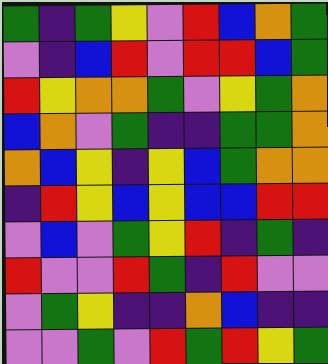[["green", "indigo", "green", "yellow", "violet", "red", "blue", "orange", "green"], ["violet", "indigo", "blue", "red", "violet", "red", "red", "blue", "green"], ["red", "yellow", "orange", "orange", "green", "violet", "yellow", "green", "orange"], ["blue", "orange", "violet", "green", "indigo", "indigo", "green", "green", "orange"], ["orange", "blue", "yellow", "indigo", "yellow", "blue", "green", "orange", "orange"], ["indigo", "red", "yellow", "blue", "yellow", "blue", "blue", "red", "red"], ["violet", "blue", "violet", "green", "yellow", "red", "indigo", "green", "indigo"], ["red", "violet", "violet", "red", "green", "indigo", "red", "violet", "violet"], ["violet", "green", "yellow", "indigo", "indigo", "orange", "blue", "indigo", "indigo"], ["violet", "violet", "green", "violet", "red", "green", "red", "yellow", "green"]]